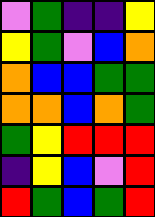[["violet", "green", "indigo", "indigo", "yellow"], ["yellow", "green", "violet", "blue", "orange"], ["orange", "blue", "blue", "green", "green"], ["orange", "orange", "blue", "orange", "green"], ["green", "yellow", "red", "red", "red"], ["indigo", "yellow", "blue", "violet", "red"], ["red", "green", "blue", "green", "red"]]